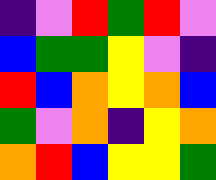[["indigo", "violet", "red", "green", "red", "violet"], ["blue", "green", "green", "yellow", "violet", "indigo"], ["red", "blue", "orange", "yellow", "orange", "blue"], ["green", "violet", "orange", "indigo", "yellow", "orange"], ["orange", "red", "blue", "yellow", "yellow", "green"]]